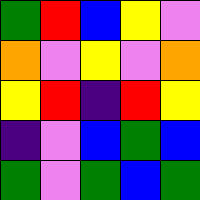[["green", "red", "blue", "yellow", "violet"], ["orange", "violet", "yellow", "violet", "orange"], ["yellow", "red", "indigo", "red", "yellow"], ["indigo", "violet", "blue", "green", "blue"], ["green", "violet", "green", "blue", "green"]]